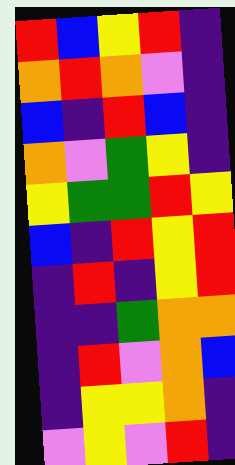[["red", "blue", "yellow", "red", "indigo"], ["orange", "red", "orange", "violet", "indigo"], ["blue", "indigo", "red", "blue", "indigo"], ["orange", "violet", "green", "yellow", "indigo"], ["yellow", "green", "green", "red", "yellow"], ["blue", "indigo", "red", "yellow", "red"], ["indigo", "red", "indigo", "yellow", "red"], ["indigo", "indigo", "green", "orange", "orange"], ["indigo", "red", "violet", "orange", "blue"], ["indigo", "yellow", "yellow", "orange", "indigo"], ["violet", "yellow", "violet", "red", "indigo"]]